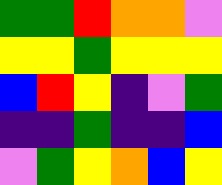[["green", "green", "red", "orange", "orange", "violet"], ["yellow", "yellow", "green", "yellow", "yellow", "yellow"], ["blue", "red", "yellow", "indigo", "violet", "green"], ["indigo", "indigo", "green", "indigo", "indigo", "blue"], ["violet", "green", "yellow", "orange", "blue", "yellow"]]